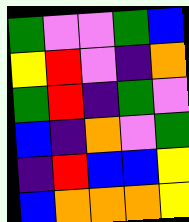[["green", "violet", "violet", "green", "blue"], ["yellow", "red", "violet", "indigo", "orange"], ["green", "red", "indigo", "green", "violet"], ["blue", "indigo", "orange", "violet", "green"], ["indigo", "red", "blue", "blue", "yellow"], ["blue", "orange", "orange", "orange", "yellow"]]